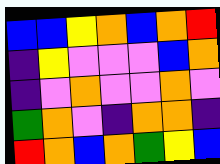[["blue", "blue", "yellow", "orange", "blue", "orange", "red"], ["indigo", "yellow", "violet", "violet", "violet", "blue", "orange"], ["indigo", "violet", "orange", "violet", "violet", "orange", "violet"], ["green", "orange", "violet", "indigo", "orange", "orange", "indigo"], ["red", "orange", "blue", "orange", "green", "yellow", "blue"]]